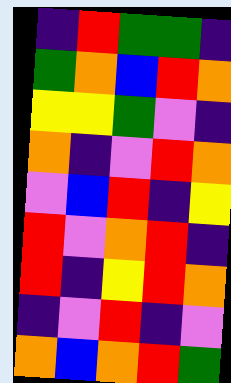[["indigo", "red", "green", "green", "indigo"], ["green", "orange", "blue", "red", "orange"], ["yellow", "yellow", "green", "violet", "indigo"], ["orange", "indigo", "violet", "red", "orange"], ["violet", "blue", "red", "indigo", "yellow"], ["red", "violet", "orange", "red", "indigo"], ["red", "indigo", "yellow", "red", "orange"], ["indigo", "violet", "red", "indigo", "violet"], ["orange", "blue", "orange", "red", "green"]]